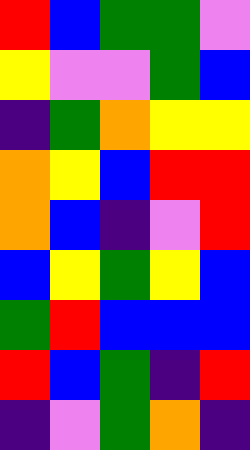[["red", "blue", "green", "green", "violet"], ["yellow", "violet", "violet", "green", "blue"], ["indigo", "green", "orange", "yellow", "yellow"], ["orange", "yellow", "blue", "red", "red"], ["orange", "blue", "indigo", "violet", "red"], ["blue", "yellow", "green", "yellow", "blue"], ["green", "red", "blue", "blue", "blue"], ["red", "blue", "green", "indigo", "red"], ["indigo", "violet", "green", "orange", "indigo"]]